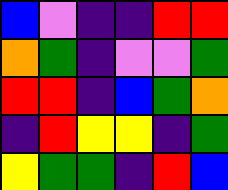[["blue", "violet", "indigo", "indigo", "red", "red"], ["orange", "green", "indigo", "violet", "violet", "green"], ["red", "red", "indigo", "blue", "green", "orange"], ["indigo", "red", "yellow", "yellow", "indigo", "green"], ["yellow", "green", "green", "indigo", "red", "blue"]]